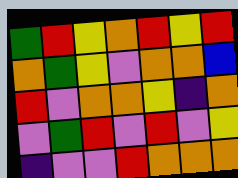[["green", "red", "yellow", "orange", "red", "yellow", "red"], ["orange", "green", "yellow", "violet", "orange", "orange", "blue"], ["red", "violet", "orange", "orange", "yellow", "indigo", "orange"], ["violet", "green", "red", "violet", "red", "violet", "yellow"], ["indigo", "violet", "violet", "red", "orange", "orange", "orange"]]